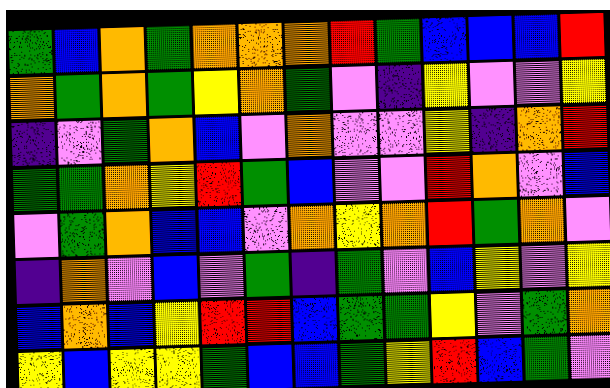[["green", "blue", "orange", "green", "orange", "orange", "orange", "red", "green", "blue", "blue", "blue", "red"], ["orange", "green", "orange", "green", "yellow", "orange", "green", "violet", "indigo", "yellow", "violet", "violet", "yellow"], ["indigo", "violet", "green", "orange", "blue", "violet", "orange", "violet", "violet", "yellow", "indigo", "orange", "red"], ["green", "green", "orange", "yellow", "red", "green", "blue", "violet", "violet", "red", "orange", "violet", "blue"], ["violet", "green", "orange", "blue", "blue", "violet", "orange", "yellow", "orange", "red", "green", "orange", "violet"], ["indigo", "orange", "violet", "blue", "violet", "green", "indigo", "green", "violet", "blue", "yellow", "violet", "yellow"], ["blue", "orange", "blue", "yellow", "red", "red", "blue", "green", "green", "yellow", "violet", "green", "orange"], ["yellow", "blue", "yellow", "yellow", "green", "blue", "blue", "green", "yellow", "red", "blue", "green", "violet"]]